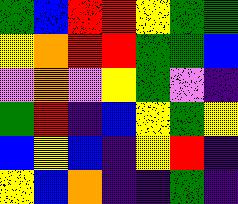[["green", "blue", "red", "red", "yellow", "green", "green"], ["yellow", "orange", "red", "red", "green", "green", "blue"], ["violet", "orange", "violet", "yellow", "green", "violet", "indigo"], ["green", "red", "indigo", "blue", "yellow", "green", "yellow"], ["blue", "yellow", "blue", "indigo", "yellow", "red", "indigo"], ["yellow", "blue", "orange", "indigo", "indigo", "green", "indigo"]]